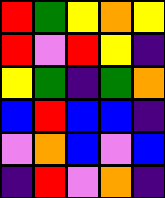[["red", "green", "yellow", "orange", "yellow"], ["red", "violet", "red", "yellow", "indigo"], ["yellow", "green", "indigo", "green", "orange"], ["blue", "red", "blue", "blue", "indigo"], ["violet", "orange", "blue", "violet", "blue"], ["indigo", "red", "violet", "orange", "indigo"]]